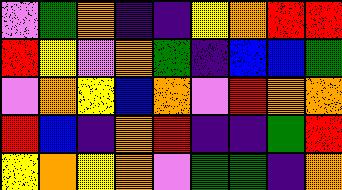[["violet", "green", "orange", "indigo", "indigo", "yellow", "orange", "red", "red"], ["red", "yellow", "violet", "orange", "green", "indigo", "blue", "blue", "green"], ["violet", "orange", "yellow", "blue", "orange", "violet", "red", "orange", "orange"], ["red", "blue", "indigo", "orange", "red", "indigo", "indigo", "green", "red"], ["yellow", "orange", "yellow", "orange", "violet", "green", "green", "indigo", "orange"]]